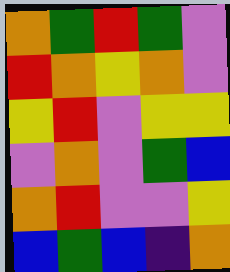[["orange", "green", "red", "green", "violet"], ["red", "orange", "yellow", "orange", "violet"], ["yellow", "red", "violet", "yellow", "yellow"], ["violet", "orange", "violet", "green", "blue"], ["orange", "red", "violet", "violet", "yellow"], ["blue", "green", "blue", "indigo", "orange"]]